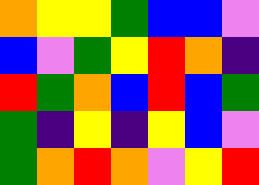[["orange", "yellow", "yellow", "green", "blue", "blue", "violet"], ["blue", "violet", "green", "yellow", "red", "orange", "indigo"], ["red", "green", "orange", "blue", "red", "blue", "green"], ["green", "indigo", "yellow", "indigo", "yellow", "blue", "violet"], ["green", "orange", "red", "orange", "violet", "yellow", "red"]]